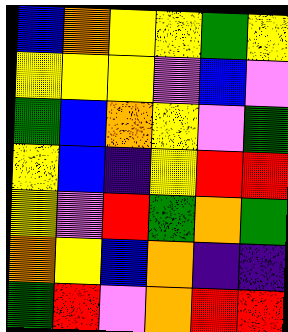[["blue", "orange", "yellow", "yellow", "green", "yellow"], ["yellow", "yellow", "yellow", "violet", "blue", "violet"], ["green", "blue", "orange", "yellow", "violet", "green"], ["yellow", "blue", "indigo", "yellow", "red", "red"], ["yellow", "violet", "red", "green", "orange", "green"], ["orange", "yellow", "blue", "orange", "indigo", "indigo"], ["green", "red", "violet", "orange", "red", "red"]]